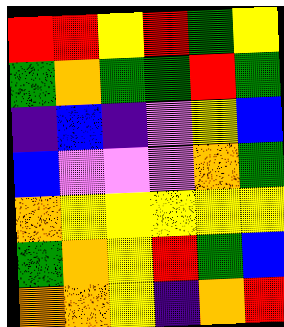[["red", "red", "yellow", "red", "green", "yellow"], ["green", "orange", "green", "green", "red", "green"], ["indigo", "blue", "indigo", "violet", "yellow", "blue"], ["blue", "violet", "violet", "violet", "orange", "green"], ["orange", "yellow", "yellow", "yellow", "yellow", "yellow"], ["green", "orange", "yellow", "red", "green", "blue"], ["orange", "orange", "yellow", "indigo", "orange", "red"]]